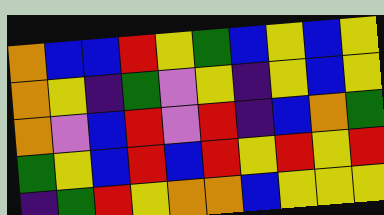[["orange", "blue", "blue", "red", "yellow", "green", "blue", "yellow", "blue", "yellow"], ["orange", "yellow", "indigo", "green", "violet", "yellow", "indigo", "yellow", "blue", "yellow"], ["orange", "violet", "blue", "red", "violet", "red", "indigo", "blue", "orange", "green"], ["green", "yellow", "blue", "red", "blue", "red", "yellow", "red", "yellow", "red"], ["indigo", "green", "red", "yellow", "orange", "orange", "blue", "yellow", "yellow", "yellow"]]